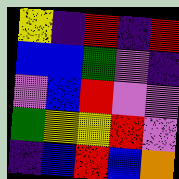[["yellow", "indigo", "red", "indigo", "red"], ["blue", "blue", "green", "violet", "indigo"], ["violet", "blue", "red", "violet", "violet"], ["green", "yellow", "yellow", "red", "violet"], ["indigo", "blue", "red", "blue", "orange"]]